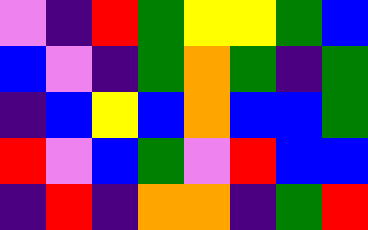[["violet", "indigo", "red", "green", "yellow", "yellow", "green", "blue"], ["blue", "violet", "indigo", "green", "orange", "green", "indigo", "green"], ["indigo", "blue", "yellow", "blue", "orange", "blue", "blue", "green"], ["red", "violet", "blue", "green", "violet", "red", "blue", "blue"], ["indigo", "red", "indigo", "orange", "orange", "indigo", "green", "red"]]